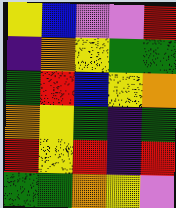[["yellow", "blue", "violet", "violet", "red"], ["indigo", "orange", "yellow", "green", "green"], ["green", "red", "blue", "yellow", "orange"], ["orange", "yellow", "green", "indigo", "green"], ["red", "yellow", "red", "indigo", "red"], ["green", "green", "orange", "yellow", "violet"]]